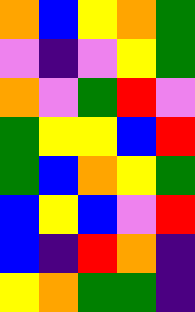[["orange", "blue", "yellow", "orange", "green"], ["violet", "indigo", "violet", "yellow", "green"], ["orange", "violet", "green", "red", "violet"], ["green", "yellow", "yellow", "blue", "red"], ["green", "blue", "orange", "yellow", "green"], ["blue", "yellow", "blue", "violet", "red"], ["blue", "indigo", "red", "orange", "indigo"], ["yellow", "orange", "green", "green", "indigo"]]